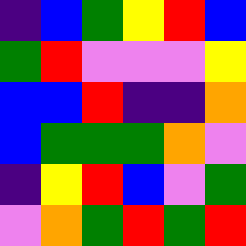[["indigo", "blue", "green", "yellow", "red", "blue"], ["green", "red", "violet", "violet", "violet", "yellow"], ["blue", "blue", "red", "indigo", "indigo", "orange"], ["blue", "green", "green", "green", "orange", "violet"], ["indigo", "yellow", "red", "blue", "violet", "green"], ["violet", "orange", "green", "red", "green", "red"]]